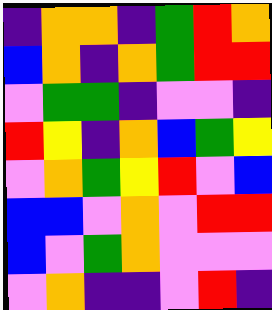[["indigo", "orange", "orange", "indigo", "green", "red", "orange"], ["blue", "orange", "indigo", "orange", "green", "red", "red"], ["violet", "green", "green", "indigo", "violet", "violet", "indigo"], ["red", "yellow", "indigo", "orange", "blue", "green", "yellow"], ["violet", "orange", "green", "yellow", "red", "violet", "blue"], ["blue", "blue", "violet", "orange", "violet", "red", "red"], ["blue", "violet", "green", "orange", "violet", "violet", "violet"], ["violet", "orange", "indigo", "indigo", "violet", "red", "indigo"]]